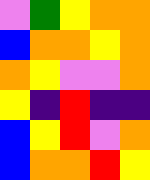[["violet", "green", "yellow", "orange", "orange"], ["blue", "orange", "orange", "yellow", "orange"], ["orange", "yellow", "violet", "violet", "orange"], ["yellow", "indigo", "red", "indigo", "indigo"], ["blue", "yellow", "red", "violet", "orange"], ["blue", "orange", "orange", "red", "yellow"]]